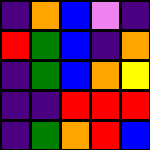[["indigo", "orange", "blue", "violet", "indigo"], ["red", "green", "blue", "indigo", "orange"], ["indigo", "green", "blue", "orange", "yellow"], ["indigo", "indigo", "red", "red", "red"], ["indigo", "green", "orange", "red", "blue"]]